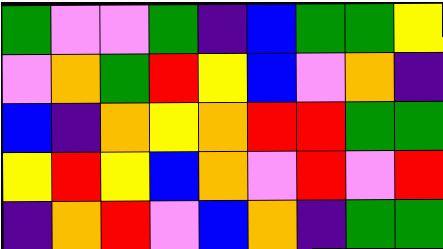[["green", "violet", "violet", "green", "indigo", "blue", "green", "green", "yellow"], ["violet", "orange", "green", "red", "yellow", "blue", "violet", "orange", "indigo"], ["blue", "indigo", "orange", "yellow", "orange", "red", "red", "green", "green"], ["yellow", "red", "yellow", "blue", "orange", "violet", "red", "violet", "red"], ["indigo", "orange", "red", "violet", "blue", "orange", "indigo", "green", "green"]]